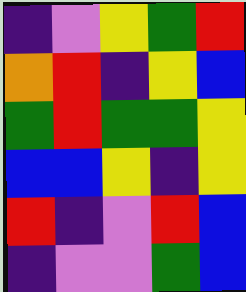[["indigo", "violet", "yellow", "green", "red"], ["orange", "red", "indigo", "yellow", "blue"], ["green", "red", "green", "green", "yellow"], ["blue", "blue", "yellow", "indigo", "yellow"], ["red", "indigo", "violet", "red", "blue"], ["indigo", "violet", "violet", "green", "blue"]]